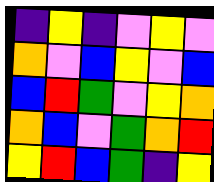[["indigo", "yellow", "indigo", "violet", "yellow", "violet"], ["orange", "violet", "blue", "yellow", "violet", "blue"], ["blue", "red", "green", "violet", "yellow", "orange"], ["orange", "blue", "violet", "green", "orange", "red"], ["yellow", "red", "blue", "green", "indigo", "yellow"]]